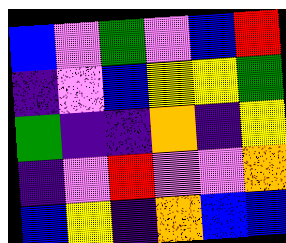[["blue", "violet", "green", "violet", "blue", "red"], ["indigo", "violet", "blue", "yellow", "yellow", "green"], ["green", "indigo", "indigo", "orange", "indigo", "yellow"], ["indigo", "violet", "red", "violet", "violet", "orange"], ["blue", "yellow", "indigo", "orange", "blue", "blue"]]